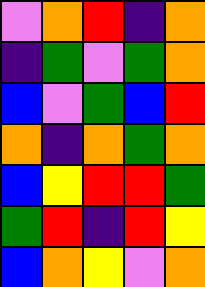[["violet", "orange", "red", "indigo", "orange"], ["indigo", "green", "violet", "green", "orange"], ["blue", "violet", "green", "blue", "red"], ["orange", "indigo", "orange", "green", "orange"], ["blue", "yellow", "red", "red", "green"], ["green", "red", "indigo", "red", "yellow"], ["blue", "orange", "yellow", "violet", "orange"]]